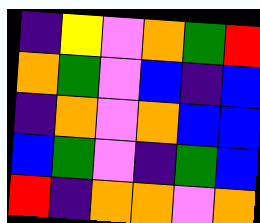[["indigo", "yellow", "violet", "orange", "green", "red"], ["orange", "green", "violet", "blue", "indigo", "blue"], ["indigo", "orange", "violet", "orange", "blue", "blue"], ["blue", "green", "violet", "indigo", "green", "blue"], ["red", "indigo", "orange", "orange", "violet", "orange"]]